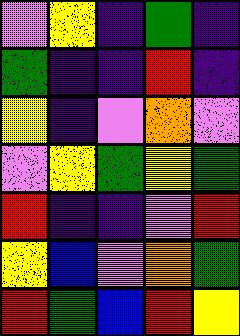[["violet", "yellow", "indigo", "green", "indigo"], ["green", "indigo", "indigo", "red", "indigo"], ["yellow", "indigo", "violet", "orange", "violet"], ["violet", "yellow", "green", "yellow", "green"], ["red", "indigo", "indigo", "violet", "red"], ["yellow", "blue", "violet", "orange", "green"], ["red", "green", "blue", "red", "yellow"]]